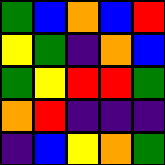[["green", "blue", "orange", "blue", "red"], ["yellow", "green", "indigo", "orange", "blue"], ["green", "yellow", "red", "red", "green"], ["orange", "red", "indigo", "indigo", "indigo"], ["indigo", "blue", "yellow", "orange", "green"]]